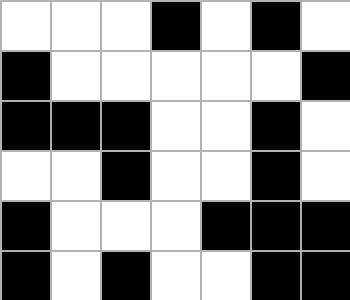[["white", "white", "white", "black", "white", "black", "white"], ["black", "white", "white", "white", "white", "white", "black"], ["black", "black", "black", "white", "white", "black", "white"], ["white", "white", "black", "white", "white", "black", "white"], ["black", "white", "white", "white", "black", "black", "black"], ["black", "white", "black", "white", "white", "black", "black"]]